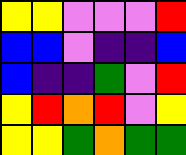[["yellow", "yellow", "violet", "violet", "violet", "red"], ["blue", "blue", "violet", "indigo", "indigo", "blue"], ["blue", "indigo", "indigo", "green", "violet", "red"], ["yellow", "red", "orange", "red", "violet", "yellow"], ["yellow", "yellow", "green", "orange", "green", "green"]]